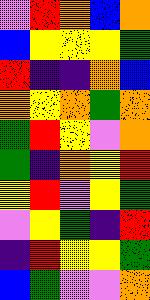[["violet", "red", "orange", "blue", "orange"], ["blue", "yellow", "yellow", "yellow", "green"], ["red", "indigo", "indigo", "orange", "blue"], ["orange", "yellow", "orange", "green", "orange"], ["green", "red", "yellow", "violet", "orange"], ["green", "indigo", "orange", "yellow", "red"], ["yellow", "red", "violet", "yellow", "green"], ["violet", "yellow", "green", "indigo", "red"], ["indigo", "red", "yellow", "yellow", "green"], ["blue", "green", "violet", "violet", "orange"]]